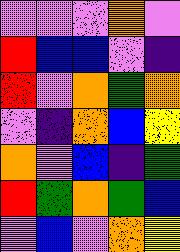[["violet", "violet", "violet", "orange", "violet"], ["red", "blue", "blue", "violet", "indigo"], ["red", "violet", "orange", "green", "orange"], ["violet", "indigo", "orange", "blue", "yellow"], ["orange", "violet", "blue", "indigo", "green"], ["red", "green", "orange", "green", "blue"], ["violet", "blue", "violet", "orange", "yellow"]]